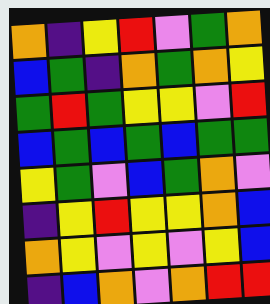[["orange", "indigo", "yellow", "red", "violet", "green", "orange"], ["blue", "green", "indigo", "orange", "green", "orange", "yellow"], ["green", "red", "green", "yellow", "yellow", "violet", "red"], ["blue", "green", "blue", "green", "blue", "green", "green"], ["yellow", "green", "violet", "blue", "green", "orange", "violet"], ["indigo", "yellow", "red", "yellow", "yellow", "orange", "blue"], ["orange", "yellow", "violet", "yellow", "violet", "yellow", "blue"], ["indigo", "blue", "orange", "violet", "orange", "red", "red"]]